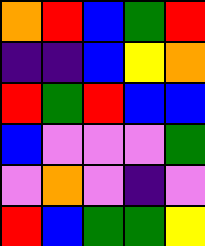[["orange", "red", "blue", "green", "red"], ["indigo", "indigo", "blue", "yellow", "orange"], ["red", "green", "red", "blue", "blue"], ["blue", "violet", "violet", "violet", "green"], ["violet", "orange", "violet", "indigo", "violet"], ["red", "blue", "green", "green", "yellow"]]